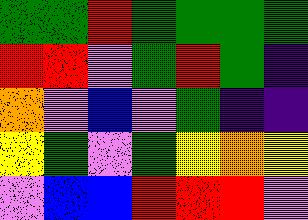[["green", "green", "red", "green", "green", "green", "green"], ["red", "red", "violet", "green", "red", "green", "indigo"], ["orange", "violet", "blue", "violet", "green", "indigo", "indigo"], ["yellow", "green", "violet", "green", "yellow", "orange", "yellow"], ["violet", "blue", "blue", "red", "red", "red", "violet"]]